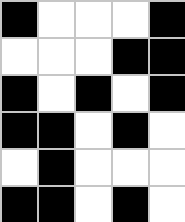[["black", "white", "white", "white", "black"], ["white", "white", "white", "black", "black"], ["black", "white", "black", "white", "black"], ["black", "black", "white", "black", "white"], ["white", "black", "white", "white", "white"], ["black", "black", "white", "black", "white"]]